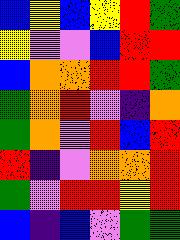[["blue", "yellow", "blue", "yellow", "red", "green"], ["yellow", "violet", "violet", "blue", "red", "red"], ["blue", "orange", "orange", "red", "red", "green"], ["green", "orange", "red", "violet", "indigo", "orange"], ["green", "orange", "violet", "red", "blue", "red"], ["red", "indigo", "violet", "orange", "orange", "red"], ["green", "violet", "red", "red", "yellow", "red"], ["blue", "indigo", "blue", "violet", "green", "green"]]